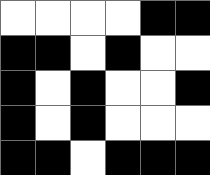[["white", "white", "white", "white", "black", "black"], ["black", "black", "white", "black", "white", "white"], ["black", "white", "black", "white", "white", "black"], ["black", "white", "black", "white", "white", "white"], ["black", "black", "white", "black", "black", "black"]]